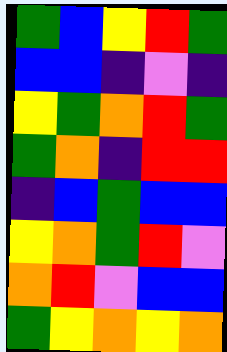[["green", "blue", "yellow", "red", "green"], ["blue", "blue", "indigo", "violet", "indigo"], ["yellow", "green", "orange", "red", "green"], ["green", "orange", "indigo", "red", "red"], ["indigo", "blue", "green", "blue", "blue"], ["yellow", "orange", "green", "red", "violet"], ["orange", "red", "violet", "blue", "blue"], ["green", "yellow", "orange", "yellow", "orange"]]